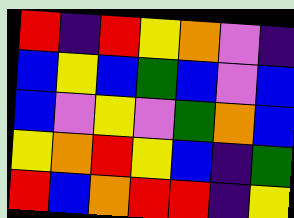[["red", "indigo", "red", "yellow", "orange", "violet", "indigo"], ["blue", "yellow", "blue", "green", "blue", "violet", "blue"], ["blue", "violet", "yellow", "violet", "green", "orange", "blue"], ["yellow", "orange", "red", "yellow", "blue", "indigo", "green"], ["red", "blue", "orange", "red", "red", "indigo", "yellow"]]